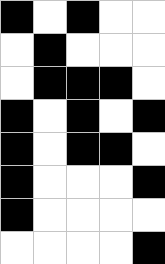[["black", "white", "black", "white", "white"], ["white", "black", "white", "white", "white"], ["white", "black", "black", "black", "white"], ["black", "white", "black", "white", "black"], ["black", "white", "black", "black", "white"], ["black", "white", "white", "white", "black"], ["black", "white", "white", "white", "white"], ["white", "white", "white", "white", "black"]]